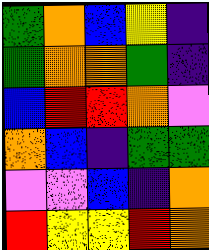[["green", "orange", "blue", "yellow", "indigo"], ["green", "orange", "orange", "green", "indigo"], ["blue", "red", "red", "orange", "violet"], ["orange", "blue", "indigo", "green", "green"], ["violet", "violet", "blue", "indigo", "orange"], ["red", "yellow", "yellow", "red", "orange"]]